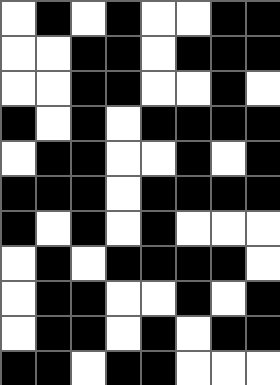[["white", "black", "white", "black", "white", "white", "black", "black"], ["white", "white", "black", "black", "white", "black", "black", "black"], ["white", "white", "black", "black", "white", "white", "black", "white"], ["black", "white", "black", "white", "black", "black", "black", "black"], ["white", "black", "black", "white", "white", "black", "white", "black"], ["black", "black", "black", "white", "black", "black", "black", "black"], ["black", "white", "black", "white", "black", "white", "white", "white"], ["white", "black", "white", "black", "black", "black", "black", "white"], ["white", "black", "black", "white", "white", "black", "white", "black"], ["white", "black", "black", "white", "black", "white", "black", "black"], ["black", "black", "white", "black", "black", "white", "white", "white"]]